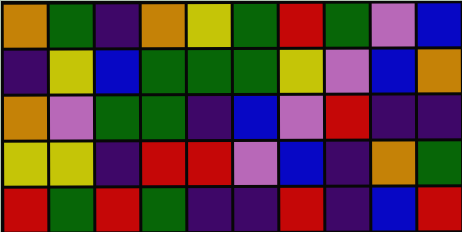[["orange", "green", "indigo", "orange", "yellow", "green", "red", "green", "violet", "blue"], ["indigo", "yellow", "blue", "green", "green", "green", "yellow", "violet", "blue", "orange"], ["orange", "violet", "green", "green", "indigo", "blue", "violet", "red", "indigo", "indigo"], ["yellow", "yellow", "indigo", "red", "red", "violet", "blue", "indigo", "orange", "green"], ["red", "green", "red", "green", "indigo", "indigo", "red", "indigo", "blue", "red"]]